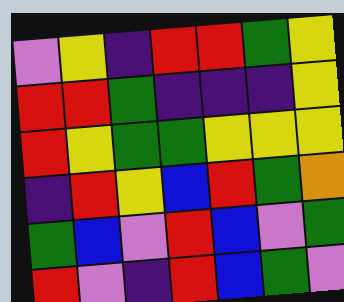[["violet", "yellow", "indigo", "red", "red", "green", "yellow"], ["red", "red", "green", "indigo", "indigo", "indigo", "yellow"], ["red", "yellow", "green", "green", "yellow", "yellow", "yellow"], ["indigo", "red", "yellow", "blue", "red", "green", "orange"], ["green", "blue", "violet", "red", "blue", "violet", "green"], ["red", "violet", "indigo", "red", "blue", "green", "violet"]]